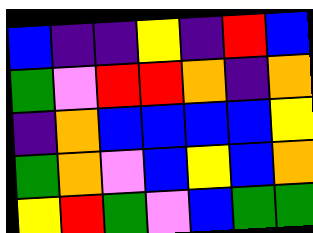[["blue", "indigo", "indigo", "yellow", "indigo", "red", "blue"], ["green", "violet", "red", "red", "orange", "indigo", "orange"], ["indigo", "orange", "blue", "blue", "blue", "blue", "yellow"], ["green", "orange", "violet", "blue", "yellow", "blue", "orange"], ["yellow", "red", "green", "violet", "blue", "green", "green"]]